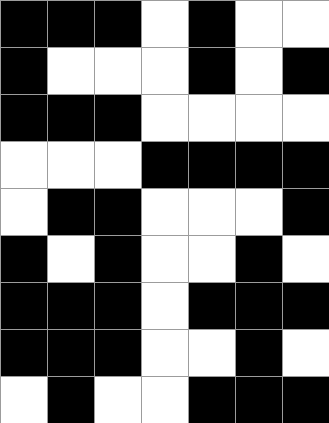[["black", "black", "black", "white", "black", "white", "white"], ["black", "white", "white", "white", "black", "white", "black"], ["black", "black", "black", "white", "white", "white", "white"], ["white", "white", "white", "black", "black", "black", "black"], ["white", "black", "black", "white", "white", "white", "black"], ["black", "white", "black", "white", "white", "black", "white"], ["black", "black", "black", "white", "black", "black", "black"], ["black", "black", "black", "white", "white", "black", "white"], ["white", "black", "white", "white", "black", "black", "black"]]